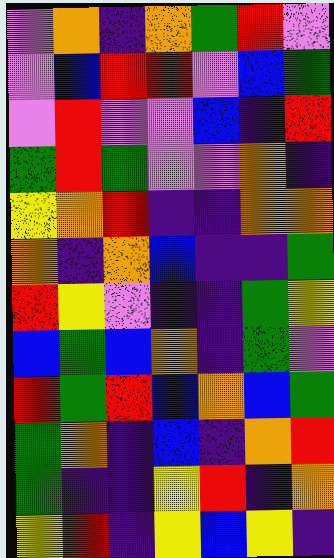[["violet", "orange", "indigo", "orange", "green", "red", "violet"], ["violet", "blue", "red", "red", "violet", "blue", "green"], ["violet", "red", "violet", "violet", "blue", "indigo", "red"], ["green", "red", "green", "violet", "violet", "orange", "indigo"], ["yellow", "orange", "red", "indigo", "indigo", "orange", "orange"], ["orange", "indigo", "orange", "blue", "indigo", "indigo", "green"], ["red", "yellow", "violet", "indigo", "indigo", "green", "yellow"], ["blue", "green", "blue", "orange", "indigo", "green", "violet"], ["red", "green", "red", "blue", "orange", "blue", "green"], ["green", "orange", "indigo", "blue", "indigo", "orange", "red"], ["green", "indigo", "indigo", "yellow", "red", "indigo", "orange"], ["yellow", "red", "indigo", "yellow", "blue", "yellow", "indigo"]]